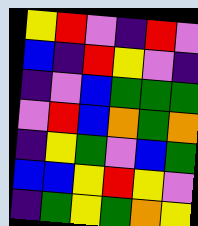[["yellow", "red", "violet", "indigo", "red", "violet"], ["blue", "indigo", "red", "yellow", "violet", "indigo"], ["indigo", "violet", "blue", "green", "green", "green"], ["violet", "red", "blue", "orange", "green", "orange"], ["indigo", "yellow", "green", "violet", "blue", "green"], ["blue", "blue", "yellow", "red", "yellow", "violet"], ["indigo", "green", "yellow", "green", "orange", "yellow"]]